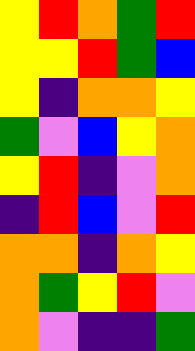[["yellow", "red", "orange", "green", "red"], ["yellow", "yellow", "red", "green", "blue"], ["yellow", "indigo", "orange", "orange", "yellow"], ["green", "violet", "blue", "yellow", "orange"], ["yellow", "red", "indigo", "violet", "orange"], ["indigo", "red", "blue", "violet", "red"], ["orange", "orange", "indigo", "orange", "yellow"], ["orange", "green", "yellow", "red", "violet"], ["orange", "violet", "indigo", "indigo", "green"]]